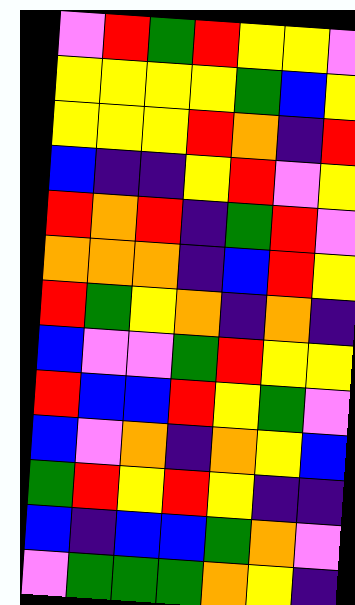[["violet", "red", "green", "red", "yellow", "yellow", "violet"], ["yellow", "yellow", "yellow", "yellow", "green", "blue", "yellow"], ["yellow", "yellow", "yellow", "red", "orange", "indigo", "red"], ["blue", "indigo", "indigo", "yellow", "red", "violet", "yellow"], ["red", "orange", "red", "indigo", "green", "red", "violet"], ["orange", "orange", "orange", "indigo", "blue", "red", "yellow"], ["red", "green", "yellow", "orange", "indigo", "orange", "indigo"], ["blue", "violet", "violet", "green", "red", "yellow", "yellow"], ["red", "blue", "blue", "red", "yellow", "green", "violet"], ["blue", "violet", "orange", "indigo", "orange", "yellow", "blue"], ["green", "red", "yellow", "red", "yellow", "indigo", "indigo"], ["blue", "indigo", "blue", "blue", "green", "orange", "violet"], ["violet", "green", "green", "green", "orange", "yellow", "indigo"]]